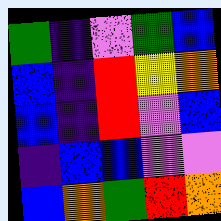[["green", "indigo", "violet", "green", "blue"], ["blue", "indigo", "red", "yellow", "orange"], ["blue", "indigo", "red", "violet", "blue"], ["indigo", "blue", "blue", "violet", "violet"], ["blue", "orange", "green", "red", "orange"]]